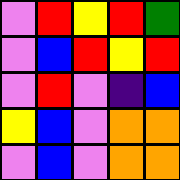[["violet", "red", "yellow", "red", "green"], ["violet", "blue", "red", "yellow", "red"], ["violet", "red", "violet", "indigo", "blue"], ["yellow", "blue", "violet", "orange", "orange"], ["violet", "blue", "violet", "orange", "orange"]]